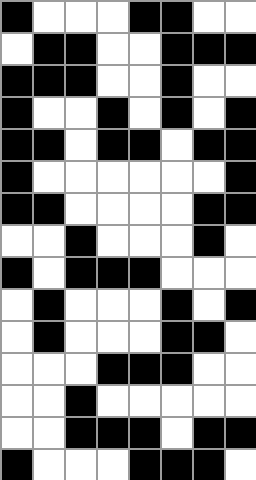[["black", "white", "white", "white", "black", "black", "white", "white"], ["white", "black", "black", "white", "white", "black", "black", "black"], ["black", "black", "black", "white", "white", "black", "white", "white"], ["black", "white", "white", "black", "white", "black", "white", "black"], ["black", "black", "white", "black", "black", "white", "black", "black"], ["black", "white", "white", "white", "white", "white", "white", "black"], ["black", "black", "white", "white", "white", "white", "black", "black"], ["white", "white", "black", "white", "white", "white", "black", "white"], ["black", "white", "black", "black", "black", "white", "white", "white"], ["white", "black", "white", "white", "white", "black", "white", "black"], ["white", "black", "white", "white", "white", "black", "black", "white"], ["white", "white", "white", "black", "black", "black", "white", "white"], ["white", "white", "black", "white", "white", "white", "white", "white"], ["white", "white", "black", "black", "black", "white", "black", "black"], ["black", "white", "white", "white", "black", "black", "black", "white"]]